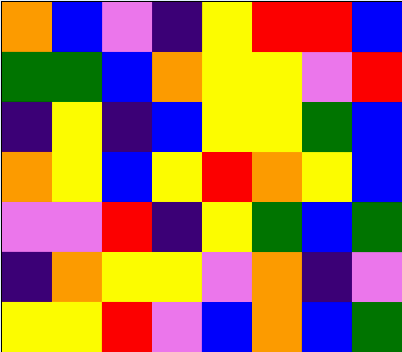[["orange", "blue", "violet", "indigo", "yellow", "red", "red", "blue"], ["green", "green", "blue", "orange", "yellow", "yellow", "violet", "red"], ["indigo", "yellow", "indigo", "blue", "yellow", "yellow", "green", "blue"], ["orange", "yellow", "blue", "yellow", "red", "orange", "yellow", "blue"], ["violet", "violet", "red", "indigo", "yellow", "green", "blue", "green"], ["indigo", "orange", "yellow", "yellow", "violet", "orange", "indigo", "violet"], ["yellow", "yellow", "red", "violet", "blue", "orange", "blue", "green"]]